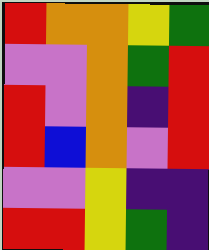[["red", "orange", "orange", "yellow", "green"], ["violet", "violet", "orange", "green", "red"], ["red", "violet", "orange", "indigo", "red"], ["red", "blue", "orange", "violet", "red"], ["violet", "violet", "yellow", "indigo", "indigo"], ["red", "red", "yellow", "green", "indigo"]]